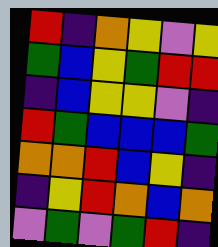[["red", "indigo", "orange", "yellow", "violet", "yellow"], ["green", "blue", "yellow", "green", "red", "red"], ["indigo", "blue", "yellow", "yellow", "violet", "indigo"], ["red", "green", "blue", "blue", "blue", "green"], ["orange", "orange", "red", "blue", "yellow", "indigo"], ["indigo", "yellow", "red", "orange", "blue", "orange"], ["violet", "green", "violet", "green", "red", "indigo"]]